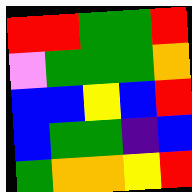[["red", "red", "green", "green", "red"], ["violet", "green", "green", "green", "orange"], ["blue", "blue", "yellow", "blue", "red"], ["blue", "green", "green", "indigo", "blue"], ["green", "orange", "orange", "yellow", "red"]]